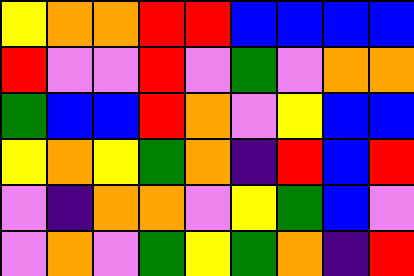[["yellow", "orange", "orange", "red", "red", "blue", "blue", "blue", "blue"], ["red", "violet", "violet", "red", "violet", "green", "violet", "orange", "orange"], ["green", "blue", "blue", "red", "orange", "violet", "yellow", "blue", "blue"], ["yellow", "orange", "yellow", "green", "orange", "indigo", "red", "blue", "red"], ["violet", "indigo", "orange", "orange", "violet", "yellow", "green", "blue", "violet"], ["violet", "orange", "violet", "green", "yellow", "green", "orange", "indigo", "red"]]